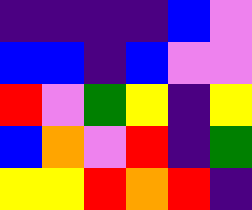[["indigo", "indigo", "indigo", "indigo", "blue", "violet"], ["blue", "blue", "indigo", "blue", "violet", "violet"], ["red", "violet", "green", "yellow", "indigo", "yellow"], ["blue", "orange", "violet", "red", "indigo", "green"], ["yellow", "yellow", "red", "orange", "red", "indigo"]]